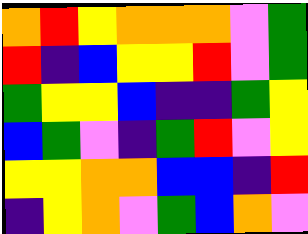[["orange", "red", "yellow", "orange", "orange", "orange", "violet", "green"], ["red", "indigo", "blue", "yellow", "yellow", "red", "violet", "green"], ["green", "yellow", "yellow", "blue", "indigo", "indigo", "green", "yellow"], ["blue", "green", "violet", "indigo", "green", "red", "violet", "yellow"], ["yellow", "yellow", "orange", "orange", "blue", "blue", "indigo", "red"], ["indigo", "yellow", "orange", "violet", "green", "blue", "orange", "violet"]]